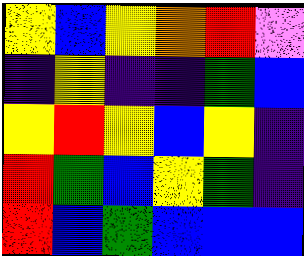[["yellow", "blue", "yellow", "orange", "red", "violet"], ["indigo", "yellow", "indigo", "indigo", "green", "blue"], ["yellow", "red", "yellow", "blue", "yellow", "indigo"], ["red", "green", "blue", "yellow", "green", "indigo"], ["red", "blue", "green", "blue", "blue", "blue"]]